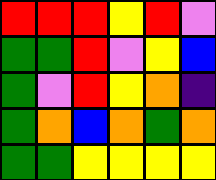[["red", "red", "red", "yellow", "red", "violet"], ["green", "green", "red", "violet", "yellow", "blue"], ["green", "violet", "red", "yellow", "orange", "indigo"], ["green", "orange", "blue", "orange", "green", "orange"], ["green", "green", "yellow", "yellow", "yellow", "yellow"]]